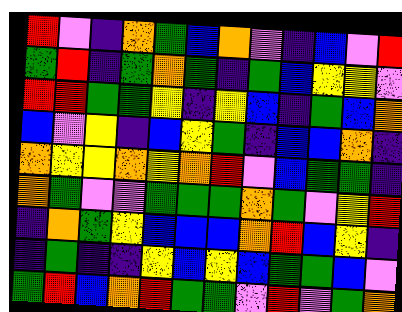[["red", "violet", "indigo", "orange", "green", "blue", "orange", "violet", "indigo", "blue", "violet", "red"], ["green", "red", "indigo", "green", "orange", "green", "indigo", "green", "blue", "yellow", "yellow", "violet"], ["red", "red", "green", "green", "yellow", "indigo", "yellow", "blue", "indigo", "green", "blue", "orange"], ["blue", "violet", "yellow", "indigo", "blue", "yellow", "green", "indigo", "blue", "blue", "orange", "indigo"], ["orange", "yellow", "yellow", "orange", "yellow", "orange", "red", "violet", "blue", "green", "green", "indigo"], ["orange", "green", "violet", "violet", "green", "green", "green", "orange", "green", "violet", "yellow", "red"], ["indigo", "orange", "green", "yellow", "blue", "blue", "blue", "orange", "red", "blue", "yellow", "indigo"], ["indigo", "green", "indigo", "indigo", "yellow", "blue", "yellow", "blue", "green", "green", "blue", "violet"], ["green", "red", "blue", "orange", "red", "green", "green", "violet", "red", "violet", "green", "orange"]]